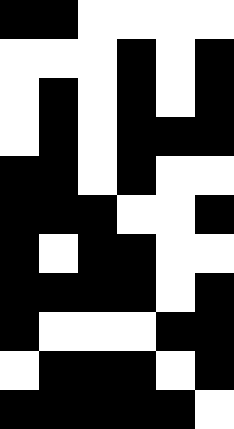[["black", "black", "white", "white", "white", "white"], ["white", "white", "white", "black", "white", "black"], ["white", "black", "white", "black", "white", "black"], ["white", "black", "white", "black", "black", "black"], ["black", "black", "white", "black", "white", "white"], ["black", "black", "black", "white", "white", "black"], ["black", "white", "black", "black", "white", "white"], ["black", "black", "black", "black", "white", "black"], ["black", "white", "white", "white", "black", "black"], ["white", "black", "black", "black", "white", "black"], ["black", "black", "black", "black", "black", "white"]]